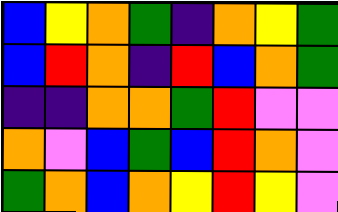[["blue", "yellow", "orange", "green", "indigo", "orange", "yellow", "green"], ["blue", "red", "orange", "indigo", "red", "blue", "orange", "green"], ["indigo", "indigo", "orange", "orange", "green", "red", "violet", "violet"], ["orange", "violet", "blue", "green", "blue", "red", "orange", "violet"], ["green", "orange", "blue", "orange", "yellow", "red", "yellow", "violet"]]